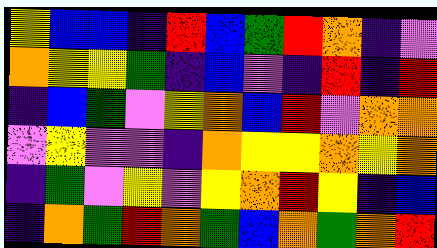[["yellow", "blue", "blue", "indigo", "red", "blue", "green", "red", "orange", "indigo", "violet"], ["orange", "yellow", "yellow", "green", "indigo", "blue", "violet", "indigo", "red", "indigo", "red"], ["indigo", "blue", "green", "violet", "yellow", "orange", "blue", "red", "violet", "orange", "orange"], ["violet", "yellow", "violet", "violet", "indigo", "orange", "yellow", "yellow", "orange", "yellow", "orange"], ["indigo", "green", "violet", "yellow", "violet", "yellow", "orange", "red", "yellow", "indigo", "blue"], ["indigo", "orange", "green", "red", "orange", "green", "blue", "orange", "green", "orange", "red"]]